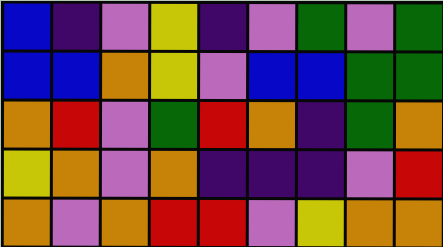[["blue", "indigo", "violet", "yellow", "indigo", "violet", "green", "violet", "green"], ["blue", "blue", "orange", "yellow", "violet", "blue", "blue", "green", "green"], ["orange", "red", "violet", "green", "red", "orange", "indigo", "green", "orange"], ["yellow", "orange", "violet", "orange", "indigo", "indigo", "indigo", "violet", "red"], ["orange", "violet", "orange", "red", "red", "violet", "yellow", "orange", "orange"]]